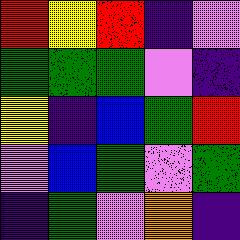[["red", "yellow", "red", "indigo", "violet"], ["green", "green", "green", "violet", "indigo"], ["yellow", "indigo", "blue", "green", "red"], ["violet", "blue", "green", "violet", "green"], ["indigo", "green", "violet", "orange", "indigo"]]